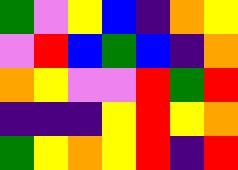[["green", "violet", "yellow", "blue", "indigo", "orange", "yellow"], ["violet", "red", "blue", "green", "blue", "indigo", "orange"], ["orange", "yellow", "violet", "violet", "red", "green", "red"], ["indigo", "indigo", "indigo", "yellow", "red", "yellow", "orange"], ["green", "yellow", "orange", "yellow", "red", "indigo", "red"]]